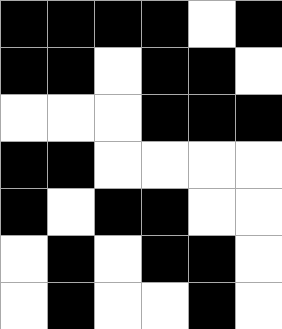[["black", "black", "black", "black", "white", "black"], ["black", "black", "white", "black", "black", "white"], ["white", "white", "white", "black", "black", "black"], ["black", "black", "white", "white", "white", "white"], ["black", "white", "black", "black", "white", "white"], ["white", "black", "white", "black", "black", "white"], ["white", "black", "white", "white", "black", "white"]]